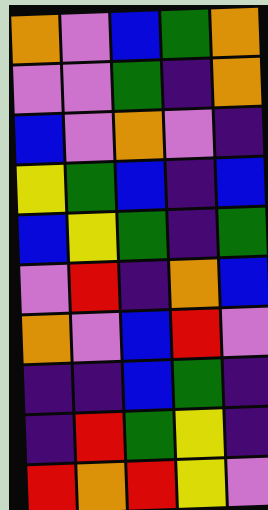[["orange", "violet", "blue", "green", "orange"], ["violet", "violet", "green", "indigo", "orange"], ["blue", "violet", "orange", "violet", "indigo"], ["yellow", "green", "blue", "indigo", "blue"], ["blue", "yellow", "green", "indigo", "green"], ["violet", "red", "indigo", "orange", "blue"], ["orange", "violet", "blue", "red", "violet"], ["indigo", "indigo", "blue", "green", "indigo"], ["indigo", "red", "green", "yellow", "indigo"], ["red", "orange", "red", "yellow", "violet"]]